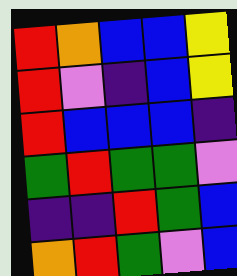[["red", "orange", "blue", "blue", "yellow"], ["red", "violet", "indigo", "blue", "yellow"], ["red", "blue", "blue", "blue", "indigo"], ["green", "red", "green", "green", "violet"], ["indigo", "indigo", "red", "green", "blue"], ["orange", "red", "green", "violet", "blue"]]